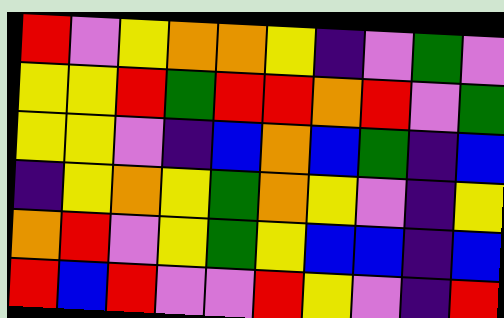[["red", "violet", "yellow", "orange", "orange", "yellow", "indigo", "violet", "green", "violet"], ["yellow", "yellow", "red", "green", "red", "red", "orange", "red", "violet", "green"], ["yellow", "yellow", "violet", "indigo", "blue", "orange", "blue", "green", "indigo", "blue"], ["indigo", "yellow", "orange", "yellow", "green", "orange", "yellow", "violet", "indigo", "yellow"], ["orange", "red", "violet", "yellow", "green", "yellow", "blue", "blue", "indigo", "blue"], ["red", "blue", "red", "violet", "violet", "red", "yellow", "violet", "indigo", "red"]]